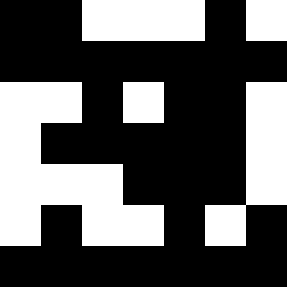[["black", "black", "white", "white", "white", "black", "white"], ["black", "black", "black", "black", "black", "black", "black"], ["white", "white", "black", "white", "black", "black", "white"], ["white", "black", "black", "black", "black", "black", "white"], ["white", "white", "white", "black", "black", "black", "white"], ["white", "black", "white", "white", "black", "white", "black"], ["black", "black", "black", "black", "black", "black", "black"]]